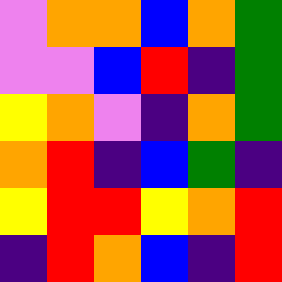[["violet", "orange", "orange", "blue", "orange", "green"], ["violet", "violet", "blue", "red", "indigo", "green"], ["yellow", "orange", "violet", "indigo", "orange", "green"], ["orange", "red", "indigo", "blue", "green", "indigo"], ["yellow", "red", "red", "yellow", "orange", "red"], ["indigo", "red", "orange", "blue", "indigo", "red"]]